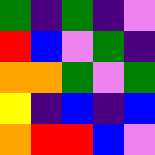[["green", "indigo", "green", "indigo", "violet"], ["red", "blue", "violet", "green", "indigo"], ["orange", "orange", "green", "violet", "green"], ["yellow", "indigo", "blue", "indigo", "blue"], ["orange", "red", "red", "blue", "violet"]]